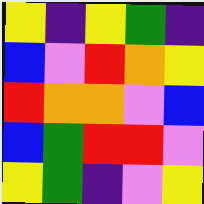[["yellow", "indigo", "yellow", "green", "indigo"], ["blue", "violet", "red", "orange", "yellow"], ["red", "orange", "orange", "violet", "blue"], ["blue", "green", "red", "red", "violet"], ["yellow", "green", "indigo", "violet", "yellow"]]